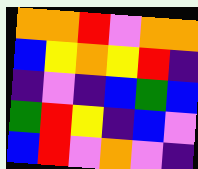[["orange", "orange", "red", "violet", "orange", "orange"], ["blue", "yellow", "orange", "yellow", "red", "indigo"], ["indigo", "violet", "indigo", "blue", "green", "blue"], ["green", "red", "yellow", "indigo", "blue", "violet"], ["blue", "red", "violet", "orange", "violet", "indigo"]]